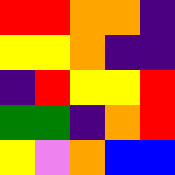[["red", "red", "orange", "orange", "indigo"], ["yellow", "yellow", "orange", "indigo", "indigo"], ["indigo", "red", "yellow", "yellow", "red"], ["green", "green", "indigo", "orange", "red"], ["yellow", "violet", "orange", "blue", "blue"]]